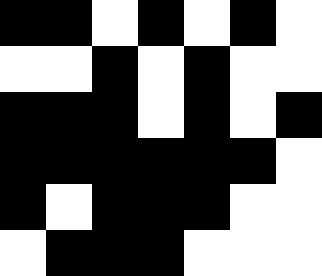[["black", "black", "white", "black", "white", "black", "white"], ["white", "white", "black", "white", "black", "white", "white"], ["black", "black", "black", "white", "black", "white", "black"], ["black", "black", "black", "black", "black", "black", "white"], ["black", "white", "black", "black", "black", "white", "white"], ["white", "black", "black", "black", "white", "white", "white"]]